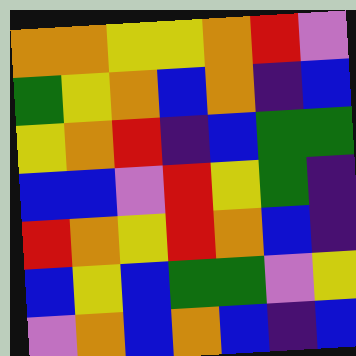[["orange", "orange", "yellow", "yellow", "orange", "red", "violet"], ["green", "yellow", "orange", "blue", "orange", "indigo", "blue"], ["yellow", "orange", "red", "indigo", "blue", "green", "green"], ["blue", "blue", "violet", "red", "yellow", "green", "indigo"], ["red", "orange", "yellow", "red", "orange", "blue", "indigo"], ["blue", "yellow", "blue", "green", "green", "violet", "yellow"], ["violet", "orange", "blue", "orange", "blue", "indigo", "blue"]]